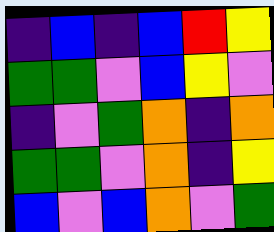[["indigo", "blue", "indigo", "blue", "red", "yellow"], ["green", "green", "violet", "blue", "yellow", "violet"], ["indigo", "violet", "green", "orange", "indigo", "orange"], ["green", "green", "violet", "orange", "indigo", "yellow"], ["blue", "violet", "blue", "orange", "violet", "green"]]